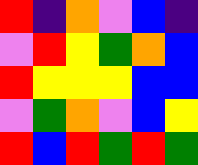[["red", "indigo", "orange", "violet", "blue", "indigo"], ["violet", "red", "yellow", "green", "orange", "blue"], ["red", "yellow", "yellow", "yellow", "blue", "blue"], ["violet", "green", "orange", "violet", "blue", "yellow"], ["red", "blue", "red", "green", "red", "green"]]